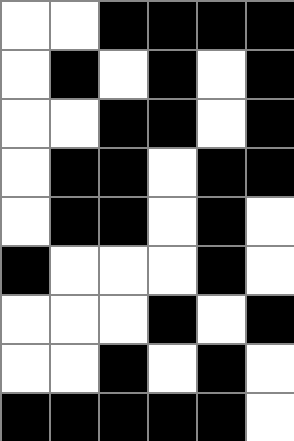[["white", "white", "black", "black", "black", "black"], ["white", "black", "white", "black", "white", "black"], ["white", "white", "black", "black", "white", "black"], ["white", "black", "black", "white", "black", "black"], ["white", "black", "black", "white", "black", "white"], ["black", "white", "white", "white", "black", "white"], ["white", "white", "white", "black", "white", "black"], ["white", "white", "black", "white", "black", "white"], ["black", "black", "black", "black", "black", "white"]]